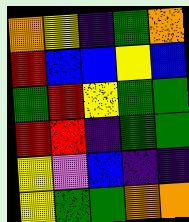[["orange", "yellow", "indigo", "green", "orange"], ["red", "blue", "blue", "yellow", "blue"], ["green", "red", "yellow", "green", "green"], ["red", "red", "indigo", "green", "green"], ["yellow", "violet", "blue", "indigo", "indigo"], ["yellow", "green", "green", "orange", "orange"]]